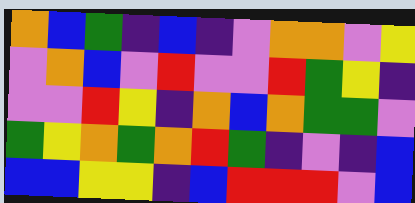[["orange", "blue", "green", "indigo", "blue", "indigo", "violet", "orange", "orange", "violet", "yellow"], ["violet", "orange", "blue", "violet", "red", "violet", "violet", "red", "green", "yellow", "indigo"], ["violet", "violet", "red", "yellow", "indigo", "orange", "blue", "orange", "green", "green", "violet"], ["green", "yellow", "orange", "green", "orange", "red", "green", "indigo", "violet", "indigo", "blue"], ["blue", "blue", "yellow", "yellow", "indigo", "blue", "red", "red", "red", "violet", "blue"]]